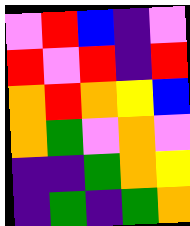[["violet", "red", "blue", "indigo", "violet"], ["red", "violet", "red", "indigo", "red"], ["orange", "red", "orange", "yellow", "blue"], ["orange", "green", "violet", "orange", "violet"], ["indigo", "indigo", "green", "orange", "yellow"], ["indigo", "green", "indigo", "green", "orange"]]